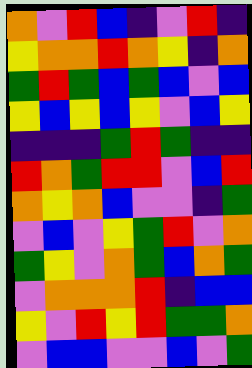[["orange", "violet", "red", "blue", "indigo", "violet", "red", "indigo"], ["yellow", "orange", "orange", "red", "orange", "yellow", "indigo", "orange"], ["green", "red", "green", "blue", "green", "blue", "violet", "blue"], ["yellow", "blue", "yellow", "blue", "yellow", "violet", "blue", "yellow"], ["indigo", "indigo", "indigo", "green", "red", "green", "indigo", "indigo"], ["red", "orange", "green", "red", "red", "violet", "blue", "red"], ["orange", "yellow", "orange", "blue", "violet", "violet", "indigo", "green"], ["violet", "blue", "violet", "yellow", "green", "red", "violet", "orange"], ["green", "yellow", "violet", "orange", "green", "blue", "orange", "green"], ["violet", "orange", "orange", "orange", "red", "indigo", "blue", "blue"], ["yellow", "violet", "red", "yellow", "red", "green", "green", "orange"], ["violet", "blue", "blue", "violet", "violet", "blue", "violet", "green"]]